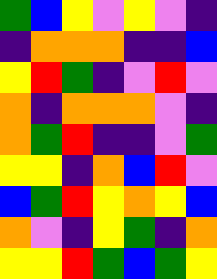[["green", "blue", "yellow", "violet", "yellow", "violet", "indigo"], ["indigo", "orange", "orange", "orange", "indigo", "indigo", "blue"], ["yellow", "red", "green", "indigo", "violet", "red", "violet"], ["orange", "indigo", "orange", "orange", "orange", "violet", "indigo"], ["orange", "green", "red", "indigo", "indigo", "violet", "green"], ["yellow", "yellow", "indigo", "orange", "blue", "red", "violet"], ["blue", "green", "red", "yellow", "orange", "yellow", "blue"], ["orange", "violet", "indigo", "yellow", "green", "indigo", "orange"], ["yellow", "yellow", "red", "green", "blue", "green", "yellow"]]